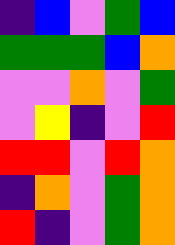[["indigo", "blue", "violet", "green", "blue"], ["green", "green", "green", "blue", "orange"], ["violet", "violet", "orange", "violet", "green"], ["violet", "yellow", "indigo", "violet", "red"], ["red", "red", "violet", "red", "orange"], ["indigo", "orange", "violet", "green", "orange"], ["red", "indigo", "violet", "green", "orange"]]